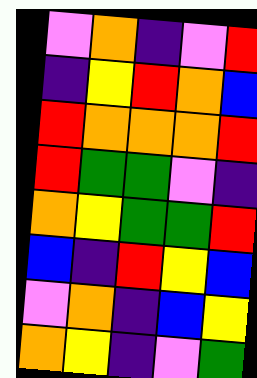[["violet", "orange", "indigo", "violet", "red"], ["indigo", "yellow", "red", "orange", "blue"], ["red", "orange", "orange", "orange", "red"], ["red", "green", "green", "violet", "indigo"], ["orange", "yellow", "green", "green", "red"], ["blue", "indigo", "red", "yellow", "blue"], ["violet", "orange", "indigo", "blue", "yellow"], ["orange", "yellow", "indigo", "violet", "green"]]